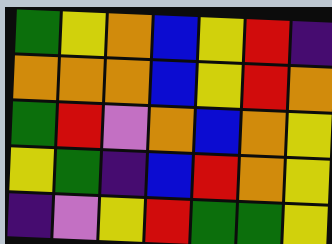[["green", "yellow", "orange", "blue", "yellow", "red", "indigo"], ["orange", "orange", "orange", "blue", "yellow", "red", "orange"], ["green", "red", "violet", "orange", "blue", "orange", "yellow"], ["yellow", "green", "indigo", "blue", "red", "orange", "yellow"], ["indigo", "violet", "yellow", "red", "green", "green", "yellow"]]